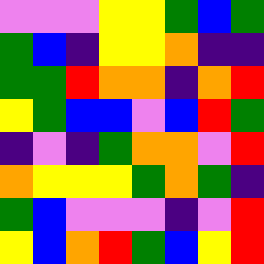[["violet", "violet", "violet", "yellow", "yellow", "green", "blue", "green"], ["green", "blue", "indigo", "yellow", "yellow", "orange", "indigo", "indigo"], ["green", "green", "red", "orange", "orange", "indigo", "orange", "red"], ["yellow", "green", "blue", "blue", "violet", "blue", "red", "green"], ["indigo", "violet", "indigo", "green", "orange", "orange", "violet", "red"], ["orange", "yellow", "yellow", "yellow", "green", "orange", "green", "indigo"], ["green", "blue", "violet", "violet", "violet", "indigo", "violet", "red"], ["yellow", "blue", "orange", "red", "green", "blue", "yellow", "red"]]